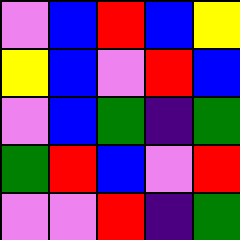[["violet", "blue", "red", "blue", "yellow"], ["yellow", "blue", "violet", "red", "blue"], ["violet", "blue", "green", "indigo", "green"], ["green", "red", "blue", "violet", "red"], ["violet", "violet", "red", "indigo", "green"]]